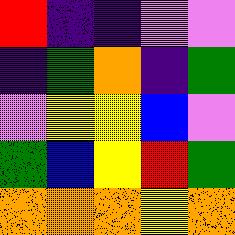[["red", "indigo", "indigo", "violet", "violet"], ["indigo", "green", "orange", "indigo", "green"], ["violet", "yellow", "yellow", "blue", "violet"], ["green", "blue", "yellow", "red", "green"], ["orange", "orange", "orange", "yellow", "orange"]]